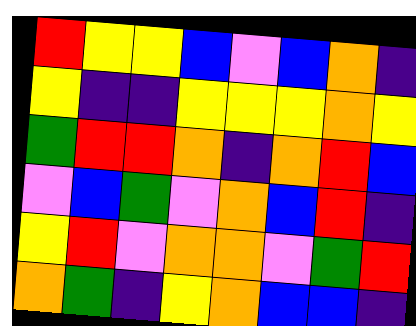[["red", "yellow", "yellow", "blue", "violet", "blue", "orange", "indigo"], ["yellow", "indigo", "indigo", "yellow", "yellow", "yellow", "orange", "yellow"], ["green", "red", "red", "orange", "indigo", "orange", "red", "blue"], ["violet", "blue", "green", "violet", "orange", "blue", "red", "indigo"], ["yellow", "red", "violet", "orange", "orange", "violet", "green", "red"], ["orange", "green", "indigo", "yellow", "orange", "blue", "blue", "indigo"]]